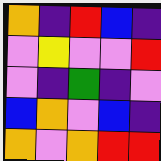[["orange", "indigo", "red", "blue", "indigo"], ["violet", "yellow", "violet", "violet", "red"], ["violet", "indigo", "green", "indigo", "violet"], ["blue", "orange", "violet", "blue", "indigo"], ["orange", "violet", "orange", "red", "red"]]